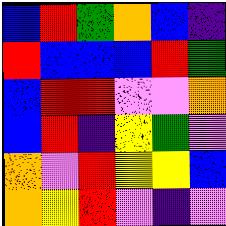[["blue", "red", "green", "orange", "blue", "indigo"], ["red", "blue", "blue", "blue", "red", "green"], ["blue", "red", "red", "violet", "violet", "orange"], ["blue", "red", "indigo", "yellow", "green", "violet"], ["orange", "violet", "red", "yellow", "yellow", "blue"], ["orange", "yellow", "red", "violet", "indigo", "violet"]]